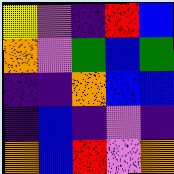[["yellow", "violet", "indigo", "red", "blue"], ["orange", "violet", "green", "blue", "green"], ["indigo", "indigo", "orange", "blue", "blue"], ["indigo", "blue", "indigo", "violet", "indigo"], ["orange", "blue", "red", "violet", "orange"]]